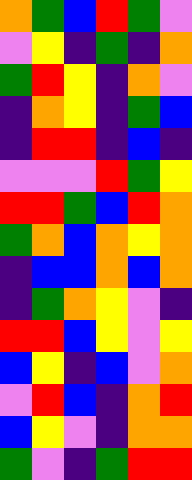[["orange", "green", "blue", "red", "green", "violet"], ["violet", "yellow", "indigo", "green", "indigo", "orange"], ["green", "red", "yellow", "indigo", "orange", "violet"], ["indigo", "orange", "yellow", "indigo", "green", "blue"], ["indigo", "red", "red", "indigo", "blue", "indigo"], ["violet", "violet", "violet", "red", "green", "yellow"], ["red", "red", "green", "blue", "red", "orange"], ["green", "orange", "blue", "orange", "yellow", "orange"], ["indigo", "blue", "blue", "orange", "blue", "orange"], ["indigo", "green", "orange", "yellow", "violet", "indigo"], ["red", "red", "blue", "yellow", "violet", "yellow"], ["blue", "yellow", "indigo", "blue", "violet", "orange"], ["violet", "red", "blue", "indigo", "orange", "red"], ["blue", "yellow", "violet", "indigo", "orange", "orange"], ["green", "violet", "indigo", "green", "red", "red"]]